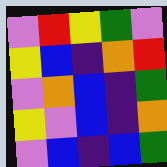[["violet", "red", "yellow", "green", "violet"], ["yellow", "blue", "indigo", "orange", "red"], ["violet", "orange", "blue", "indigo", "green"], ["yellow", "violet", "blue", "indigo", "orange"], ["violet", "blue", "indigo", "blue", "green"]]